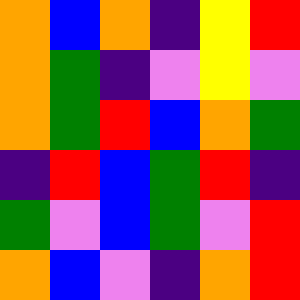[["orange", "blue", "orange", "indigo", "yellow", "red"], ["orange", "green", "indigo", "violet", "yellow", "violet"], ["orange", "green", "red", "blue", "orange", "green"], ["indigo", "red", "blue", "green", "red", "indigo"], ["green", "violet", "blue", "green", "violet", "red"], ["orange", "blue", "violet", "indigo", "orange", "red"]]